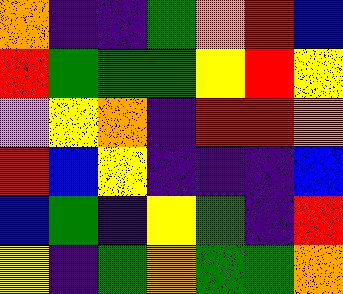[["orange", "indigo", "indigo", "green", "orange", "red", "blue"], ["red", "green", "green", "green", "yellow", "red", "yellow"], ["violet", "yellow", "orange", "indigo", "red", "red", "orange"], ["red", "blue", "yellow", "indigo", "indigo", "indigo", "blue"], ["blue", "green", "indigo", "yellow", "green", "indigo", "red"], ["yellow", "indigo", "green", "orange", "green", "green", "orange"]]